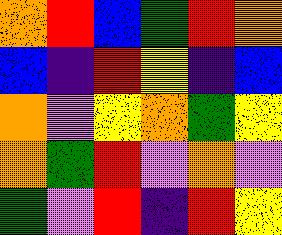[["orange", "red", "blue", "green", "red", "orange"], ["blue", "indigo", "red", "yellow", "indigo", "blue"], ["orange", "violet", "yellow", "orange", "green", "yellow"], ["orange", "green", "red", "violet", "orange", "violet"], ["green", "violet", "red", "indigo", "red", "yellow"]]